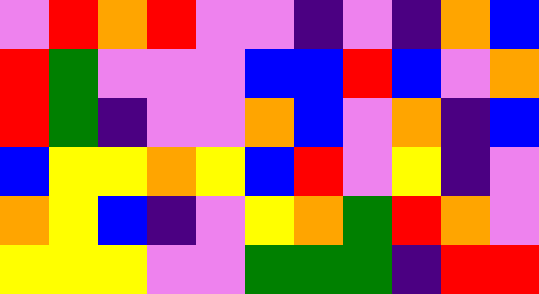[["violet", "red", "orange", "red", "violet", "violet", "indigo", "violet", "indigo", "orange", "blue"], ["red", "green", "violet", "violet", "violet", "blue", "blue", "red", "blue", "violet", "orange"], ["red", "green", "indigo", "violet", "violet", "orange", "blue", "violet", "orange", "indigo", "blue"], ["blue", "yellow", "yellow", "orange", "yellow", "blue", "red", "violet", "yellow", "indigo", "violet"], ["orange", "yellow", "blue", "indigo", "violet", "yellow", "orange", "green", "red", "orange", "violet"], ["yellow", "yellow", "yellow", "violet", "violet", "green", "green", "green", "indigo", "red", "red"]]